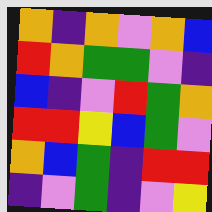[["orange", "indigo", "orange", "violet", "orange", "blue"], ["red", "orange", "green", "green", "violet", "indigo"], ["blue", "indigo", "violet", "red", "green", "orange"], ["red", "red", "yellow", "blue", "green", "violet"], ["orange", "blue", "green", "indigo", "red", "red"], ["indigo", "violet", "green", "indigo", "violet", "yellow"]]